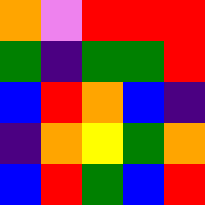[["orange", "violet", "red", "red", "red"], ["green", "indigo", "green", "green", "red"], ["blue", "red", "orange", "blue", "indigo"], ["indigo", "orange", "yellow", "green", "orange"], ["blue", "red", "green", "blue", "red"]]